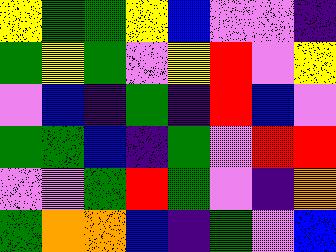[["yellow", "green", "green", "yellow", "blue", "violet", "violet", "indigo"], ["green", "yellow", "green", "violet", "yellow", "red", "violet", "yellow"], ["violet", "blue", "indigo", "green", "indigo", "red", "blue", "violet"], ["green", "green", "blue", "indigo", "green", "violet", "red", "red"], ["violet", "violet", "green", "red", "green", "violet", "indigo", "orange"], ["green", "orange", "orange", "blue", "indigo", "green", "violet", "blue"]]